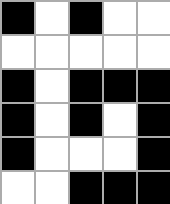[["black", "white", "black", "white", "white"], ["white", "white", "white", "white", "white"], ["black", "white", "black", "black", "black"], ["black", "white", "black", "white", "black"], ["black", "white", "white", "white", "black"], ["white", "white", "black", "black", "black"]]